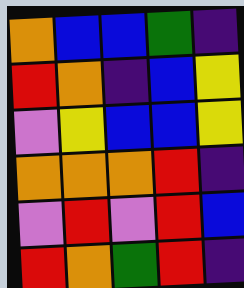[["orange", "blue", "blue", "green", "indigo"], ["red", "orange", "indigo", "blue", "yellow"], ["violet", "yellow", "blue", "blue", "yellow"], ["orange", "orange", "orange", "red", "indigo"], ["violet", "red", "violet", "red", "blue"], ["red", "orange", "green", "red", "indigo"]]